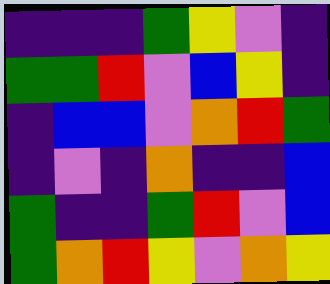[["indigo", "indigo", "indigo", "green", "yellow", "violet", "indigo"], ["green", "green", "red", "violet", "blue", "yellow", "indigo"], ["indigo", "blue", "blue", "violet", "orange", "red", "green"], ["indigo", "violet", "indigo", "orange", "indigo", "indigo", "blue"], ["green", "indigo", "indigo", "green", "red", "violet", "blue"], ["green", "orange", "red", "yellow", "violet", "orange", "yellow"]]